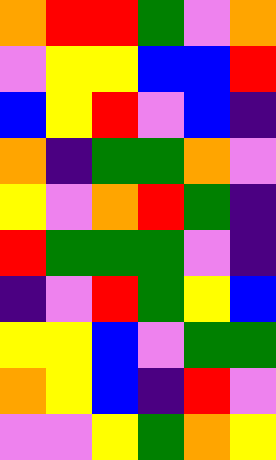[["orange", "red", "red", "green", "violet", "orange"], ["violet", "yellow", "yellow", "blue", "blue", "red"], ["blue", "yellow", "red", "violet", "blue", "indigo"], ["orange", "indigo", "green", "green", "orange", "violet"], ["yellow", "violet", "orange", "red", "green", "indigo"], ["red", "green", "green", "green", "violet", "indigo"], ["indigo", "violet", "red", "green", "yellow", "blue"], ["yellow", "yellow", "blue", "violet", "green", "green"], ["orange", "yellow", "blue", "indigo", "red", "violet"], ["violet", "violet", "yellow", "green", "orange", "yellow"]]